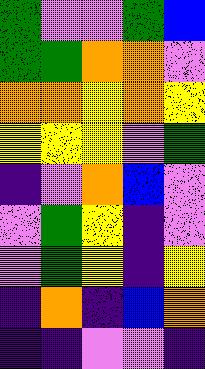[["green", "violet", "violet", "green", "blue"], ["green", "green", "orange", "orange", "violet"], ["orange", "orange", "yellow", "orange", "yellow"], ["yellow", "yellow", "yellow", "violet", "green"], ["indigo", "violet", "orange", "blue", "violet"], ["violet", "green", "yellow", "indigo", "violet"], ["violet", "green", "yellow", "indigo", "yellow"], ["indigo", "orange", "indigo", "blue", "orange"], ["indigo", "indigo", "violet", "violet", "indigo"]]